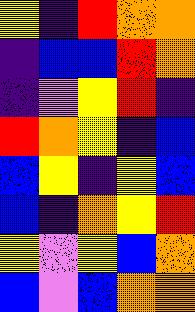[["yellow", "indigo", "red", "orange", "orange"], ["indigo", "blue", "blue", "red", "orange"], ["indigo", "violet", "yellow", "red", "indigo"], ["red", "orange", "yellow", "indigo", "blue"], ["blue", "yellow", "indigo", "yellow", "blue"], ["blue", "indigo", "orange", "yellow", "red"], ["yellow", "violet", "yellow", "blue", "orange"], ["blue", "violet", "blue", "orange", "orange"]]